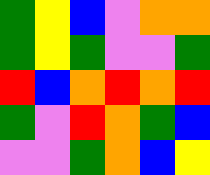[["green", "yellow", "blue", "violet", "orange", "orange"], ["green", "yellow", "green", "violet", "violet", "green"], ["red", "blue", "orange", "red", "orange", "red"], ["green", "violet", "red", "orange", "green", "blue"], ["violet", "violet", "green", "orange", "blue", "yellow"]]